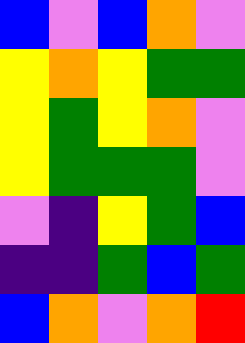[["blue", "violet", "blue", "orange", "violet"], ["yellow", "orange", "yellow", "green", "green"], ["yellow", "green", "yellow", "orange", "violet"], ["yellow", "green", "green", "green", "violet"], ["violet", "indigo", "yellow", "green", "blue"], ["indigo", "indigo", "green", "blue", "green"], ["blue", "orange", "violet", "orange", "red"]]